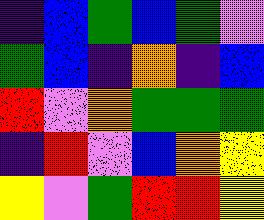[["indigo", "blue", "green", "blue", "green", "violet"], ["green", "blue", "indigo", "orange", "indigo", "blue"], ["red", "violet", "orange", "green", "green", "green"], ["indigo", "red", "violet", "blue", "orange", "yellow"], ["yellow", "violet", "green", "red", "red", "yellow"]]